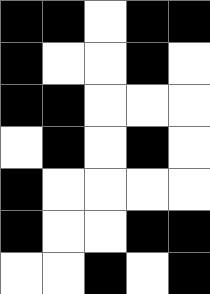[["black", "black", "white", "black", "black"], ["black", "white", "white", "black", "white"], ["black", "black", "white", "white", "white"], ["white", "black", "white", "black", "white"], ["black", "white", "white", "white", "white"], ["black", "white", "white", "black", "black"], ["white", "white", "black", "white", "black"]]